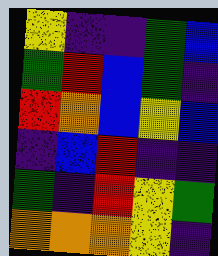[["yellow", "indigo", "indigo", "green", "blue"], ["green", "red", "blue", "green", "indigo"], ["red", "orange", "blue", "yellow", "blue"], ["indigo", "blue", "red", "indigo", "indigo"], ["green", "indigo", "red", "yellow", "green"], ["orange", "orange", "orange", "yellow", "indigo"]]